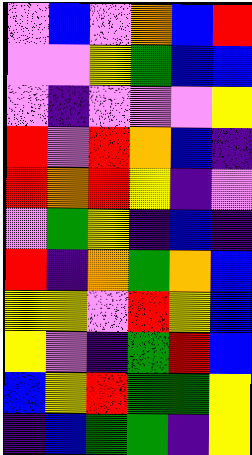[["violet", "blue", "violet", "orange", "blue", "red"], ["violet", "violet", "yellow", "green", "blue", "blue"], ["violet", "indigo", "violet", "violet", "violet", "yellow"], ["red", "violet", "red", "orange", "blue", "indigo"], ["red", "orange", "red", "yellow", "indigo", "violet"], ["violet", "green", "yellow", "indigo", "blue", "indigo"], ["red", "indigo", "orange", "green", "orange", "blue"], ["yellow", "yellow", "violet", "red", "yellow", "blue"], ["yellow", "violet", "indigo", "green", "red", "blue"], ["blue", "yellow", "red", "green", "green", "yellow"], ["indigo", "blue", "green", "green", "indigo", "yellow"]]